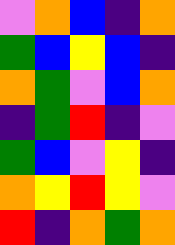[["violet", "orange", "blue", "indigo", "orange"], ["green", "blue", "yellow", "blue", "indigo"], ["orange", "green", "violet", "blue", "orange"], ["indigo", "green", "red", "indigo", "violet"], ["green", "blue", "violet", "yellow", "indigo"], ["orange", "yellow", "red", "yellow", "violet"], ["red", "indigo", "orange", "green", "orange"]]